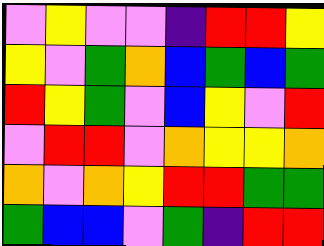[["violet", "yellow", "violet", "violet", "indigo", "red", "red", "yellow"], ["yellow", "violet", "green", "orange", "blue", "green", "blue", "green"], ["red", "yellow", "green", "violet", "blue", "yellow", "violet", "red"], ["violet", "red", "red", "violet", "orange", "yellow", "yellow", "orange"], ["orange", "violet", "orange", "yellow", "red", "red", "green", "green"], ["green", "blue", "blue", "violet", "green", "indigo", "red", "red"]]